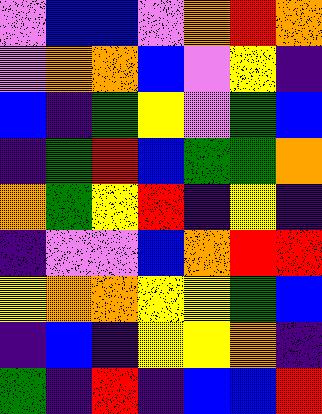[["violet", "blue", "blue", "violet", "orange", "red", "orange"], ["violet", "orange", "orange", "blue", "violet", "yellow", "indigo"], ["blue", "indigo", "green", "yellow", "violet", "green", "blue"], ["indigo", "green", "red", "blue", "green", "green", "orange"], ["orange", "green", "yellow", "red", "indigo", "yellow", "indigo"], ["indigo", "violet", "violet", "blue", "orange", "red", "red"], ["yellow", "orange", "orange", "yellow", "yellow", "green", "blue"], ["indigo", "blue", "indigo", "yellow", "yellow", "orange", "indigo"], ["green", "indigo", "red", "indigo", "blue", "blue", "red"]]